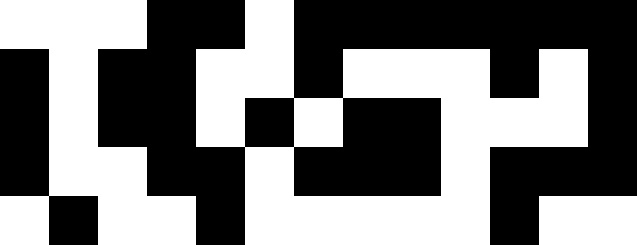[["white", "white", "white", "black", "black", "white", "black", "black", "black", "black", "black", "black", "black"], ["black", "white", "black", "black", "white", "white", "black", "white", "white", "white", "black", "white", "black"], ["black", "white", "black", "black", "white", "black", "white", "black", "black", "white", "white", "white", "black"], ["black", "white", "white", "black", "black", "white", "black", "black", "black", "white", "black", "black", "black"], ["white", "black", "white", "white", "black", "white", "white", "white", "white", "white", "black", "white", "white"]]